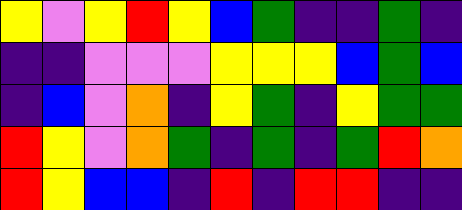[["yellow", "violet", "yellow", "red", "yellow", "blue", "green", "indigo", "indigo", "green", "indigo"], ["indigo", "indigo", "violet", "violet", "violet", "yellow", "yellow", "yellow", "blue", "green", "blue"], ["indigo", "blue", "violet", "orange", "indigo", "yellow", "green", "indigo", "yellow", "green", "green"], ["red", "yellow", "violet", "orange", "green", "indigo", "green", "indigo", "green", "red", "orange"], ["red", "yellow", "blue", "blue", "indigo", "red", "indigo", "red", "red", "indigo", "indigo"]]